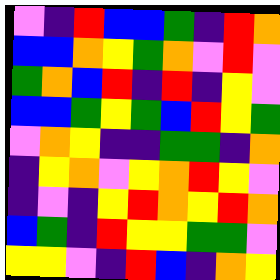[["violet", "indigo", "red", "blue", "blue", "green", "indigo", "red", "orange"], ["blue", "blue", "orange", "yellow", "green", "orange", "violet", "red", "violet"], ["green", "orange", "blue", "red", "indigo", "red", "indigo", "yellow", "violet"], ["blue", "blue", "green", "yellow", "green", "blue", "red", "yellow", "green"], ["violet", "orange", "yellow", "indigo", "indigo", "green", "green", "indigo", "orange"], ["indigo", "yellow", "orange", "violet", "yellow", "orange", "red", "yellow", "violet"], ["indigo", "violet", "indigo", "yellow", "red", "orange", "yellow", "red", "orange"], ["blue", "green", "indigo", "red", "yellow", "yellow", "green", "green", "violet"], ["yellow", "yellow", "violet", "indigo", "red", "blue", "indigo", "orange", "yellow"]]